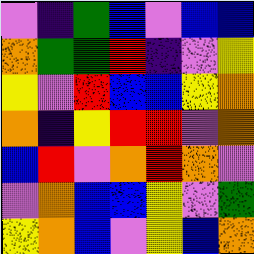[["violet", "indigo", "green", "blue", "violet", "blue", "blue"], ["orange", "green", "green", "red", "indigo", "violet", "yellow"], ["yellow", "violet", "red", "blue", "blue", "yellow", "orange"], ["orange", "indigo", "yellow", "red", "red", "violet", "orange"], ["blue", "red", "violet", "orange", "red", "orange", "violet"], ["violet", "orange", "blue", "blue", "yellow", "violet", "green"], ["yellow", "orange", "blue", "violet", "yellow", "blue", "orange"]]